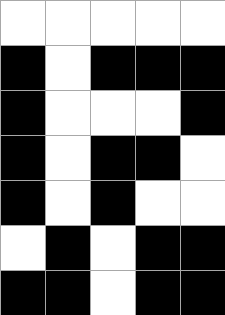[["white", "white", "white", "white", "white"], ["black", "white", "black", "black", "black"], ["black", "white", "white", "white", "black"], ["black", "white", "black", "black", "white"], ["black", "white", "black", "white", "white"], ["white", "black", "white", "black", "black"], ["black", "black", "white", "black", "black"]]